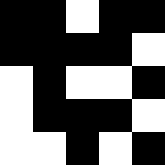[["black", "black", "white", "black", "black"], ["black", "black", "black", "black", "white"], ["white", "black", "white", "white", "black"], ["white", "black", "black", "black", "white"], ["white", "white", "black", "white", "black"]]